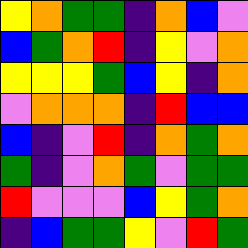[["yellow", "orange", "green", "green", "indigo", "orange", "blue", "violet"], ["blue", "green", "orange", "red", "indigo", "yellow", "violet", "orange"], ["yellow", "yellow", "yellow", "green", "blue", "yellow", "indigo", "orange"], ["violet", "orange", "orange", "orange", "indigo", "red", "blue", "blue"], ["blue", "indigo", "violet", "red", "indigo", "orange", "green", "orange"], ["green", "indigo", "violet", "orange", "green", "violet", "green", "green"], ["red", "violet", "violet", "violet", "blue", "yellow", "green", "orange"], ["indigo", "blue", "green", "green", "yellow", "violet", "red", "green"]]